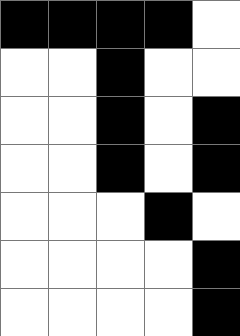[["black", "black", "black", "black", "white"], ["white", "white", "black", "white", "white"], ["white", "white", "black", "white", "black"], ["white", "white", "black", "white", "black"], ["white", "white", "white", "black", "white"], ["white", "white", "white", "white", "black"], ["white", "white", "white", "white", "black"]]